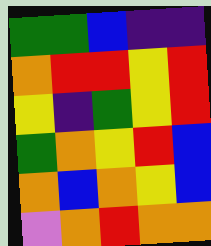[["green", "green", "blue", "indigo", "indigo"], ["orange", "red", "red", "yellow", "red"], ["yellow", "indigo", "green", "yellow", "red"], ["green", "orange", "yellow", "red", "blue"], ["orange", "blue", "orange", "yellow", "blue"], ["violet", "orange", "red", "orange", "orange"]]